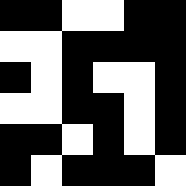[["black", "black", "white", "white", "black", "black"], ["white", "white", "black", "black", "black", "black"], ["black", "white", "black", "white", "white", "black"], ["white", "white", "black", "black", "white", "black"], ["black", "black", "white", "black", "white", "black"], ["black", "white", "black", "black", "black", "white"]]